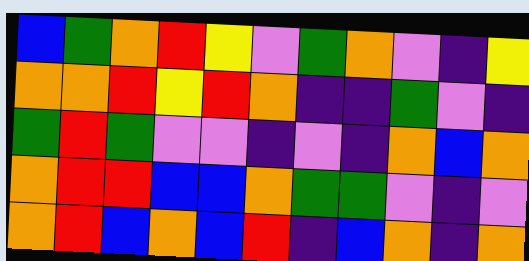[["blue", "green", "orange", "red", "yellow", "violet", "green", "orange", "violet", "indigo", "yellow"], ["orange", "orange", "red", "yellow", "red", "orange", "indigo", "indigo", "green", "violet", "indigo"], ["green", "red", "green", "violet", "violet", "indigo", "violet", "indigo", "orange", "blue", "orange"], ["orange", "red", "red", "blue", "blue", "orange", "green", "green", "violet", "indigo", "violet"], ["orange", "red", "blue", "orange", "blue", "red", "indigo", "blue", "orange", "indigo", "orange"]]